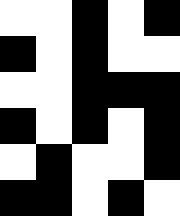[["white", "white", "black", "white", "black"], ["black", "white", "black", "white", "white"], ["white", "white", "black", "black", "black"], ["black", "white", "black", "white", "black"], ["white", "black", "white", "white", "black"], ["black", "black", "white", "black", "white"]]